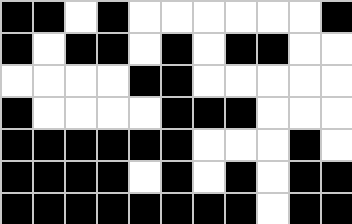[["black", "black", "white", "black", "white", "white", "white", "white", "white", "white", "black"], ["black", "white", "black", "black", "white", "black", "white", "black", "black", "white", "white"], ["white", "white", "white", "white", "black", "black", "white", "white", "white", "white", "white"], ["black", "white", "white", "white", "white", "black", "black", "black", "white", "white", "white"], ["black", "black", "black", "black", "black", "black", "white", "white", "white", "black", "white"], ["black", "black", "black", "black", "white", "black", "white", "black", "white", "black", "black"], ["black", "black", "black", "black", "black", "black", "black", "black", "white", "black", "black"]]